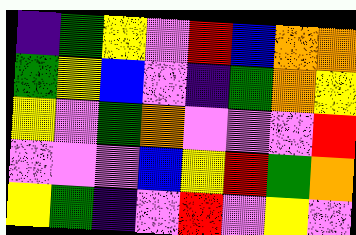[["indigo", "green", "yellow", "violet", "red", "blue", "orange", "orange"], ["green", "yellow", "blue", "violet", "indigo", "green", "orange", "yellow"], ["yellow", "violet", "green", "orange", "violet", "violet", "violet", "red"], ["violet", "violet", "violet", "blue", "yellow", "red", "green", "orange"], ["yellow", "green", "indigo", "violet", "red", "violet", "yellow", "violet"]]